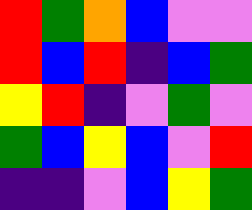[["red", "green", "orange", "blue", "violet", "violet"], ["red", "blue", "red", "indigo", "blue", "green"], ["yellow", "red", "indigo", "violet", "green", "violet"], ["green", "blue", "yellow", "blue", "violet", "red"], ["indigo", "indigo", "violet", "blue", "yellow", "green"]]